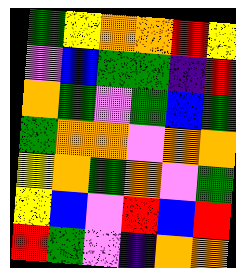[["green", "yellow", "orange", "orange", "red", "yellow"], ["violet", "blue", "green", "green", "indigo", "red"], ["orange", "green", "violet", "green", "blue", "green"], ["green", "orange", "orange", "violet", "orange", "orange"], ["yellow", "orange", "green", "orange", "violet", "green"], ["yellow", "blue", "violet", "red", "blue", "red"], ["red", "green", "violet", "indigo", "orange", "orange"]]